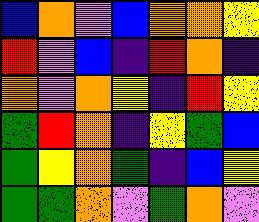[["blue", "orange", "violet", "blue", "orange", "orange", "yellow"], ["red", "violet", "blue", "indigo", "red", "orange", "indigo"], ["orange", "violet", "orange", "yellow", "indigo", "red", "yellow"], ["green", "red", "orange", "indigo", "yellow", "green", "blue"], ["green", "yellow", "orange", "green", "indigo", "blue", "yellow"], ["green", "green", "orange", "violet", "green", "orange", "violet"]]